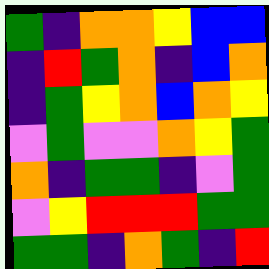[["green", "indigo", "orange", "orange", "yellow", "blue", "blue"], ["indigo", "red", "green", "orange", "indigo", "blue", "orange"], ["indigo", "green", "yellow", "orange", "blue", "orange", "yellow"], ["violet", "green", "violet", "violet", "orange", "yellow", "green"], ["orange", "indigo", "green", "green", "indigo", "violet", "green"], ["violet", "yellow", "red", "red", "red", "green", "green"], ["green", "green", "indigo", "orange", "green", "indigo", "red"]]